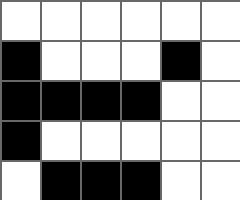[["white", "white", "white", "white", "white", "white"], ["black", "white", "white", "white", "black", "white"], ["black", "black", "black", "black", "white", "white"], ["black", "white", "white", "white", "white", "white"], ["white", "black", "black", "black", "white", "white"]]